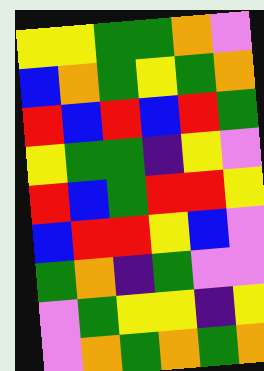[["yellow", "yellow", "green", "green", "orange", "violet"], ["blue", "orange", "green", "yellow", "green", "orange"], ["red", "blue", "red", "blue", "red", "green"], ["yellow", "green", "green", "indigo", "yellow", "violet"], ["red", "blue", "green", "red", "red", "yellow"], ["blue", "red", "red", "yellow", "blue", "violet"], ["green", "orange", "indigo", "green", "violet", "violet"], ["violet", "green", "yellow", "yellow", "indigo", "yellow"], ["violet", "orange", "green", "orange", "green", "orange"]]